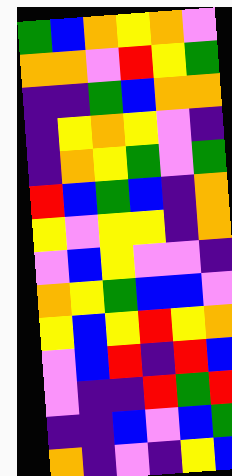[["green", "blue", "orange", "yellow", "orange", "violet"], ["orange", "orange", "violet", "red", "yellow", "green"], ["indigo", "indigo", "green", "blue", "orange", "orange"], ["indigo", "yellow", "orange", "yellow", "violet", "indigo"], ["indigo", "orange", "yellow", "green", "violet", "green"], ["red", "blue", "green", "blue", "indigo", "orange"], ["yellow", "violet", "yellow", "yellow", "indigo", "orange"], ["violet", "blue", "yellow", "violet", "violet", "indigo"], ["orange", "yellow", "green", "blue", "blue", "violet"], ["yellow", "blue", "yellow", "red", "yellow", "orange"], ["violet", "blue", "red", "indigo", "red", "blue"], ["violet", "indigo", "indigo", "red", "green", "red"], ["indigo", "indigo", "blue", "violet", "blue", "green"], ["orange", "indigo", "violet", "indigo", "yellow", "blue"]]